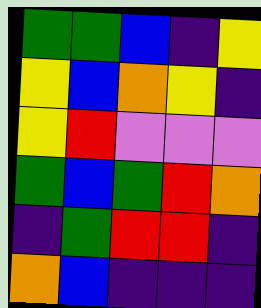[["green", "green", "blue", "indigo", "yellow"], ["yellow", "blue", "orange", "yellow", "indigo"], ["yellow", "red", "violet", "violet", "violet"], ["green", "blue", "green", "red", "orange"], ["indigo", "green", "red", "red", "indigo"], ["orange", "blue", "indigo", "indigo", "indigo"]]